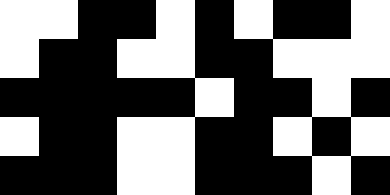[["white", "white", "black", "black", "white", "black", "white", "black", "black", "white"], ["white", "black", "black", "white", "white", "black", "black", "white", "white", "white"], ["black", "black", "black", "black", "black", "white", "black", "black", "white", "black"], ["white", "black", "black", "white", "white", "black", "black", "white", "black", "white"], ["black", "black", "black", "white", "white", "black", "black", "black", "white", "black"]]